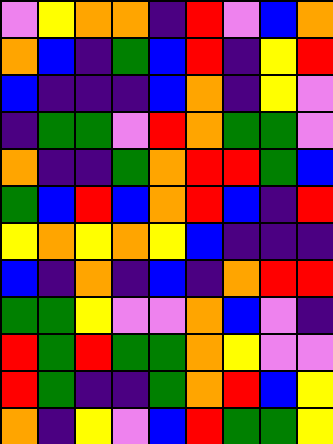[["violet", "yellow", "orange", "orange", "indigo", "red", "violet", "blue", "orange"], ["orange", "blue", "indigo", "green", "blue", "red", "indigo", "yellow", "red"], ["blue", "indigo", "indigo", "indigo", "blue", "orange", "indigo", "yellow", "violet"], ["indigo", "green", "green", "violet", "red", "orange", "green", "green", "violet"], ["orange", "indigo", "indigo", "green", "orange", "red", "red", "green", "blue"], ["green", "blue", "red", "blue", "orange", "red", "blue", "indigo", "red"], ["yellow", "orange", "yellow", "orange", "yellow", "blue", "indigo", "indigo", "indigo"], ["blue", "indigo", "orange", "indigo", "blue", "indigo", "orange", "red", "red"], ["green", "green", "yellow", "violet", "violet", "orange", "blue", "violet", "indigo"], ["red", "green", "red", "green", "green", "orange", "yellow", "violet", "violet"], ["red", "green", "indigo", "indigo", "green", "orange", "red", "blue", "yellow"], ["orange", "indigo", "yellow", "violet", "blue", "red", "green", "green", "yellow"]]